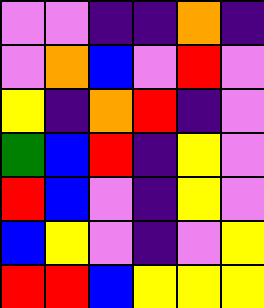[["violet", "violet", "indigo", "indigo", "orange", "indigo"], ["violet", "orange", "blue", "violet", "red", "violet"], ["yellow", "indigo", "orange", "red", "indigo", "violet"], ["green", "blue", "red", "indigo", "yellow", "violet"], ["red", "blue", "violet", "indigo", "yellow", "violet"], ["blue", "yellow", "violet", "indigo", "violet", "yellow"], ["red", "red", "blue", "yellow", "yellow", "yellow"]]